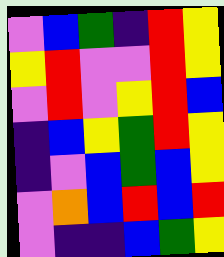[["violet", "blue", "green", "indigo", "red", "yellow"], ["yellow", "red", "violet", "violet", "red", "yellow"], ["violet", "red", "violet", "yellow", "red", "blue"], ["indigo", "blue", "yellow", "green", "red", "yellow"], ["indigo", "violet", "blue", "green", "blue", "yellow"], ["violet", "orange", "blue", "red", "blue", "red"], ["violet", "indigo", "indigo", "blue", "green", "yellow"]]